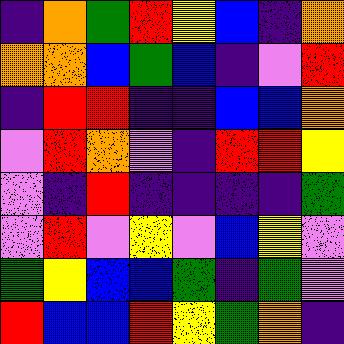[["indigo", "orange", "green", "red", "yellow", "blue", "indigo", "orange"], ["orange", "orange", "blue", "green", "blue", "indigo", "violet", "red"], ["indigo", "red", "red", "indigo", "indigo", "blue", "blue", "orange"], ["violet", "red", "orange", "violet", "indigo", "red", "red", "yellow"], ["violet", "indigo", "red", "indigo", "indigo", "indigo", "indigo", "green"], ["violet", "red", "violet", "yellow", "violet", "blue", "yellow", "violet"], ["green", "yellow", "blue", "blue", "green", "indigo", "green", "violet"], ["red", "blue", "blue", "red", "yellow", "green", "orange", "indigo"]]